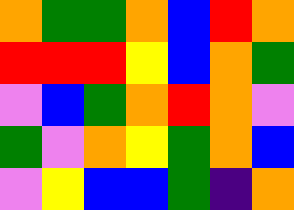[["orange", "green", "green", "orange", "blue", "red", "orange"], ["red", "red", "red", "yellow", "blue", "orange", "green"], ["violet", "blue", "green", "orange", "red", "orange", "violet"], ["green", "violet", "orange", "yellow", "green", "orange", "blue"], ["violet", "yellow", "blue", "blue", "green", "indigo", "orange"]]